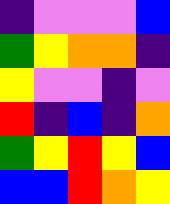[["indigo", "violet", "violet", "violet", "blue"], ["green", "yellow", "orange", "orange", "indigo"], ["yellow", "violet", "violet", "indigo", "violet"], ["red", "indigo", "blue", "indigo", "orange"], ["green", "yellow", "red", "yellow", "blue"], ["blue", "blue", "red", "orange", "yellow"]]